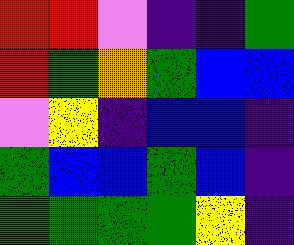[["red", "red", "violet", "indigo", "indigo", "green"], ["red", "green", "orange", "green", "blue", "blue"], ["violet", "yellow", "indigo", "blue", "blue", "indigo"], ["green", "blue", "blue", "green", "blue", "indigo"], ["green", "green", "green", "green", "yellow", "indigo"]]